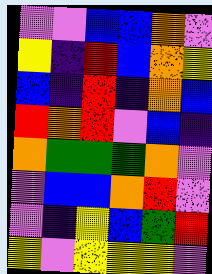[["violet", "violet", "blue", "blue", "orange", "violet"], ["yellow", "indigo", "red", "blue", "orange", "yellow"], ["blue", "indigo", "red", "indigo", "orange", "blue"], ["red", "orange", "red", "violet", "blue", "indigo"], ["orange", "green", "green", "green", "orange", "violet"], ["violet", "blue", "blue", "orange", "red", "violet"], ["violet", "indigo", "yellow", "blue", "green", "red"], ["yellow", "violet", "yellow", "yellow", "yellow", "violet"]]